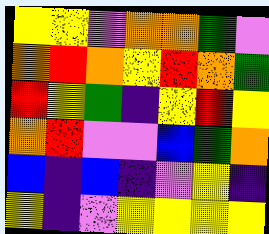[["yellow", "yellow", "violet", "orange", "orange", "green", "violet"], ["orange", "red", "orange", "yellow", "red", "orange", "green"], ["red", "yellow", "green", "indigo", "yellow", "red", "yellow"], ["orange", "red", "violet", "violet", "blue", "green", "orange"], ["blue", "indigo", "blue", "indigo", "violet", "yellow", "indigo"], ["yellow", "indigo", "violet", "yellow", "yellow", "yellow", "yellow"]]